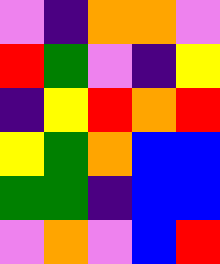[["violet", "indigo", "orange", "orange", "violet"], ["red", "green", "violet", "indigo", "yellow"], ["indigo", "yellow", "red", "orange", "red"], ["yellow", "green", "orange", "blue", "blue"], ["green", "green", "indigo", "blue", "blue"], ["violet", "orange", "violet", "blue", "red"]]